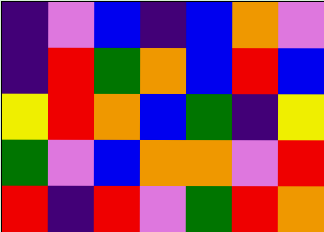[["indigo", "violet", "blue", "indigo", "blue", "orange", "violet"], ["indigo", "red", "green", "orange", "blue", "red", "blue"], ["yellow", "red", "orange", "blue", "green", "indigo", "yellow"], ["green", "violet", "blue", "orange", "orange", "violet", "red"], ["red", "indigo", "red", "violet", "green", "red", "orange"]]